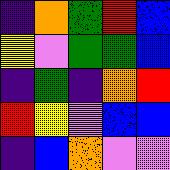[["indigo", "orange", "green", "red", "blue"], ["yellow", "violet", "green", "green", "blue"], ["indigo", "green", "indigo", "orange", "red"], ["red", "yellow", "violet", "blue", "blue"], ["indigo", "blue", "orange", "violet", "violet"]]